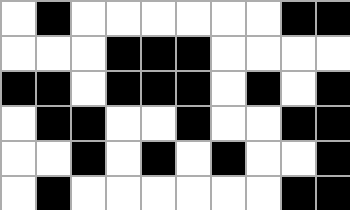[["white", "black", "white", "white", "white", "white", "white", "white", "black", "black"], ["white", "white", "white", "black", "black", "black", "white", "white", "white", "white"], ["black", "black", "white", "black", "black", "black", "white", "black", "white", "black"], ["white", "black", "black", "white", "white", "black", "white", "white", "black", "black"], ["white", "white", "black", "white", "black", "white", "black", "white", "white", "black"], ["white", "black", "white", "white", "white", "white", "white", "white", "black", "black"]]